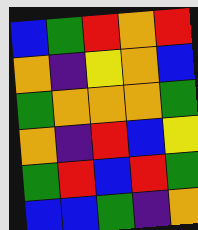[["blue", "green", "red", "orange", "red"], ["orange", "indigo", "yellow", "orange", "blue"], ["green", "orange", "orange", "orange", "green"], ["orange", "indigo", "red", "blue", "yellow"], ["green", "red", "blue", "red", "green"], ["blue", "blue", "green", "indigo", "orange"]]